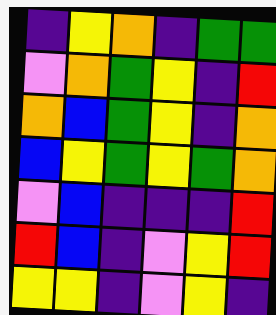[["indigo", "yellow", "orange", "indigo", "green", "green"], ["violet", "orange", "green", "yellow", "indigo", "red"], ["orange", "blue", "green", "yellow", "indigo", "orange"], ["blue", "yellow", "green", "yellow", "green", "orange"], ["violet", "blue", "indigo", "indigo", "indigo", "red"], ["red", "blue", "indigo", "violet", "yellow", "red"], ["yellow", "yellow", "indigo", "violet", "yellow", "indigo"]]